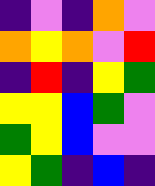[["indigo", "violet", "indigo", "orange", "violet"], ["orange", "yellow", "orange", "violet", "red"], ["indigo", "red", "indigo", "yellow", "green"], ["yellow", "yellow", "blue", "green", "violet"], ["green", "yellow", "blue", "violet", "violet"], ["yellow", "green", "indigo", "blue", "indigo"]]